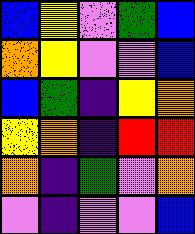[["blue", "yellow", "violet", "green", "blue"], ["orange", "yellow", "violet", "violet", "blue"], ["blue", "green", "indigo", "yellow", "orange"], ["yellow", "orange", "indigo", "red", "red"], ["orange", "indigo", "green", "violet", "orange"], ["violet", "indigo", "violet", "violet", "blue"]]